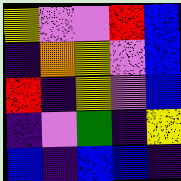[["yellow", "violet", "violet", "red", "blue"], ["indigo", "orange", "yellow", "violet", "blue"], ["red", "indigo", "yellow", "violet", "blue"], ["indigo", "violet", "green", "indigo", "yellow"], ["blue", "indigo", "blue", "blue", "indigo"]]